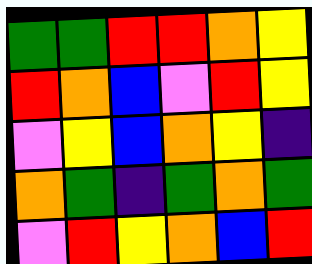[["green", "green", "red", "red", "orange", "yellow"], ["red", "orange", "blue", "violet", "red", "yellow"], ["violet", "yellow", "blue", "orange", "yellow", "indigo"], ["orange", "green", "indigo", "green", "orange", "green"], ["violet", "red", "yellow", "orange", "blue", "red"]]